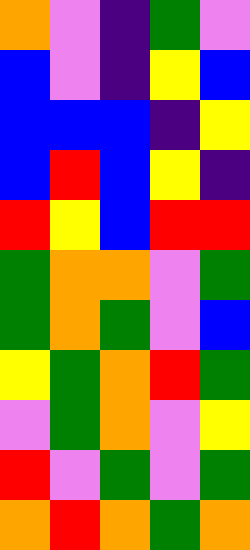[["orange", "violet", "indigo", "green", "violet"], ["blue", "violet", "indigo", "yellow", "blue"], ["blue", "blue", "blue", "indigo", "yellow"], ["blue", "red", "blue", "yellow", "indigo"], ["red", "yellow", "blue", "red", "red"], ["green", "orange", "orange", "violet", "green"], ["green", "orange", "green", "violet", "blue"], ["yellow", "green", "orange", "red", "green"], ["violet", "green", "orange", "violet", "yellow"], ["red", "violet", "green", "violet", "green"], ["orange", "red", "orange", "green", "orange"]]